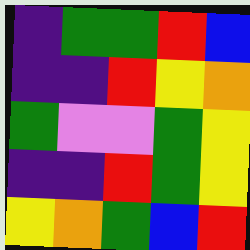[["indigo", "green", "green", "red", "blue"], ["indigo", "indigo", "red", "yellow", "orange"], ["green", "violet", "violet", "green", "yellow"], ["indigo", "indigo", "red", "green", "yellow"], ["yellow", "orange", "green", "blue", "red"]]